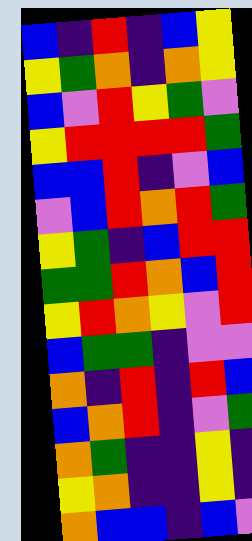[["blue", "indigo", "red", "indigo", "blue", "yellow"], ["yellow", "green", "orange", "indigo", "orange", "yellow"], ["blue", "violet", "red", "yellow", "green", "violet"], ["yellow", "red", "red", "red", "red", "green"], ["blue", "blue", "red", "indigo", "violet", "blue"], ["violet", "blue", "red", "orange", "red", "green"], ["yellow", "green", "indigo", "blue", "red", "red"], ["green", "green", "red", "orange", "blue", "red"], ["yellow", "red", "orange", "yellow", "violet", "red"], ["blue", "green", "green", "indigo", "violet", "violet"], ["orange", "indigo", "red", "indigo", "red", "blue"], ["blue", "orange", "red", "indigo", "violet", "green"], ["orange", "green", "indigo", "indigo", "yellow", "indigo"], ["yellow", "orange", "indigo", "indigo", "yellow", "indigo"], ["orange", "blue", "blue", "indigo", "blue", "violet"]]